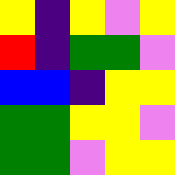[["yellow", "indigo", "yellow", "violet", "yellow"], ["red", "indigo", "green", "green", "violet"], ["blue", "blue", "indigo", "yellow", "yellow"], ["green", "green", "yellow", "yellow", "violet"], ["green", "green", "violet", "yellow", "yellow"]]